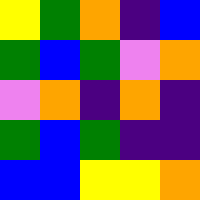[["yellow", "green", "orange", "indigo", "blue"], ["green", "blue", "green", "violet", "orange"], ["violet", "orange", "indigo", "orange", "indigo"], ["green", "blue", "green", "indigo", "indigo"], ["blue", "blue", "yellow", "yellow", "orange"]]